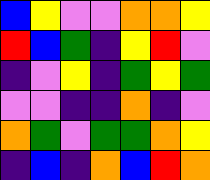[["blue", "yellow", "violet", "violet", "orange", "orange", "yellow"], ["red", "blue", "green", "indigo", "yellow", "red", "violet"], ["indigo", "violet", "yellow", "indigo", "green", "yellow", "green"], ["violet", "violet", "indigo", "indigo", "orange", "indigo", "violet"], ["orange", "green", "violet", "green", "green", "orange", "yellow"], ["indigo", "blue", "indigo", "orange", "blue", "red", "orange"]]